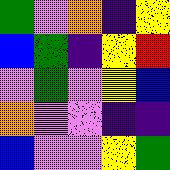[["green", "violet", "orange", "indigo", "yellow"], ["blue", "green", "indigo", "yellow", "red"], ["violet", "green", "violet", "yellow", "blue"], ["orange", "violet", "violet", "indigo", "indigo"], ["blue", "violet", "violet", "yellow", "green"]]